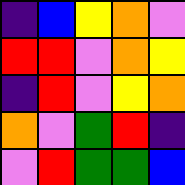[["indigo", "blue", "yellow", "orange", "violet"], ["red", "red", "violet", "orange", "yellow"], ["indigo", "red", "violet", "yellow", "orange"], ["orange", "violet", "green", "red", "indigo"], ["violet", "red", "green", "green", "blue"]]